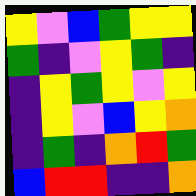[["yellow", "violet", "blue", "green", "yellow", "yellow"], ["green", "indigo", "violet", "yellow", "green", "indigo"], ["indigo", "yellow", "green", "yellow", "violet", "yellow"], ["indigo", "yellow", "violet", "blue", "yellow", "orange"], ["indigo", "green", "indigo", "orange", "red", "green"], ["blue", "red", "red", "indigo", "indigo", "orange"]]